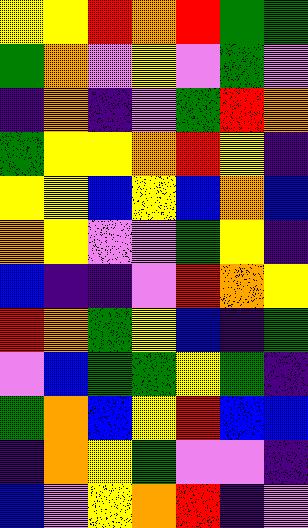[["yellow", "yellow", "red", "orange", "red", "green", "green"], ["green", "orange", "violet", "yellow", "violet", "green", "violet"], ["indigo", "orange", "indigo", "violet", "green", "red", "orange"], ["green", "yellow", "yellow", "orange", "red", "yellow", "indigo"], ["yellow", "yellow", "blue", "yellow", "blue", "orange", "blue"], ["orange", "yellow", "violet", "violet", "green", "yellow", "indigo"], ["blue", "indigo", "indigo", "violet", "red", "orange", "yellow"], ["red", "orange", "green", "yellow", "blue", "indigo", "green"], ["violet", "blue", "green", "green", "yellow", "green", "indigo"], ["green", "orange", "blue", "yellow", "red", "blue", "blue"], ["indigo", "orange", "yellow", "green", "violet", "violet", "indigo"], ["blue", "violet", "yellow", "orange", "red", "indigo", "violet"]]